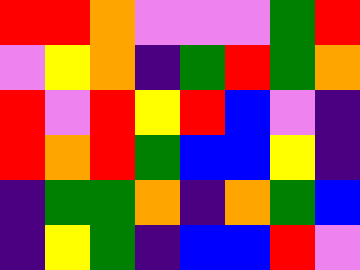[["red", "red", "orange", "violet", "violet", "violet", "green", "red"], ["violet", "yellow", "orange", "indigo", "green", "red", "green", "orange"], ["red", "violet", "red", "yellow", "red", "blue", "violet", "indigo"], ["red", "orange", "red", "green", "blue", "blue", "yellow", "indigo"], ["indigo", "green", "green", "orange", "indigo", "orange", "green", "blue"], ["indigo", "yellow", "green", "indigo", "blue", "blue", "red", "violet"]]